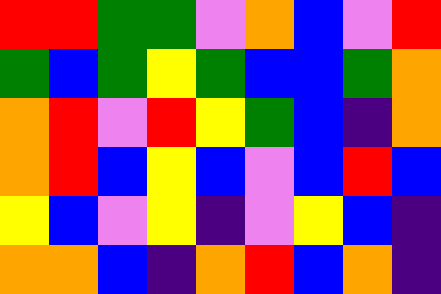[["red", "red", "green", "green", "violet", "orange", "blue", "violet", "red"], ["green", "blue", "green", "yellow", "green", "blue", "blue", "green", "orange"], ["orange", "red", "violet", "red", "yellow", "green", "blue", "indigo", "orange"], ["orange", "red", "blue", "yellow", "blue", "violet", "blue", "red", "blue"], ["yellow", "blue", "violet", "yellow", "indigo", "violet", "yellow", "blue", "indigo"], ["orange", "orange", "blue", "indigo", "orange", "red", "blue", "orange", "indigo"]]